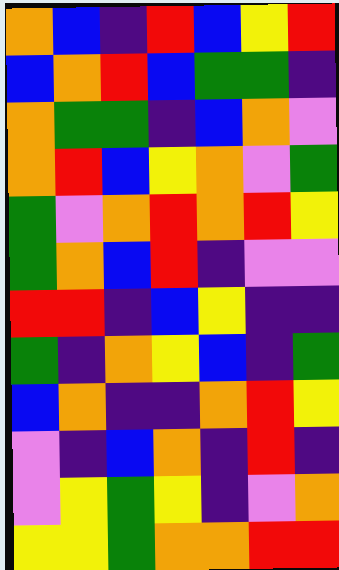[["orange", "blue", "indigo", "red", "blue", "yellow", "red"], ["blue", "orange", "red", "blue", "green", "green", "indigo"], ["orange", "green", "green", "indigo", "blue", "orange", "violet"], ["orange", "red", "blue", "yellow", "orange", "violet", "green"], ["green", "violet", "orange", "red", "orange", "red", "yellow"], ["green", "orange", "blue", "red", "indigo", "violet", "violet"], ["red", "red", "indigo", "blue", "yellow", "indigo", "indigo"], ["green", "indigo", "orange", "yellow", "blue", "indigo", "green"], ["blue", "orange", "indigo", "indigo", "orange", "red", "yellow"], ["violet", "indigo", "blue", "orange", "indigo", "red", "indigo"], ["violet", "yellow", "green", "yellow", "indigo", "violet", "orange"], ["yellow", "yellow", "green", "orange", "orange", "red", "red"]]